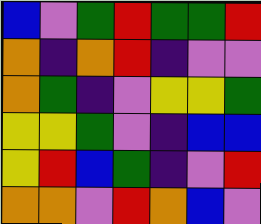[["blue", "violet", "green", "red", "green", "green", "red"], ["orange", "indigo", "orange", "red", "indigo", "violet", "violet"], ["orange", "green", "indigo", "violet", "yellow", "yellow", "green"], ["yellow", "yellow", "green", "violet", "indigo", "blue", "blue"], ["yellow", "red", "blue", "green", "indigo", "violet", "red"], ["orange", "orange", "violet", "red", "orange", "blue", "violet"]]